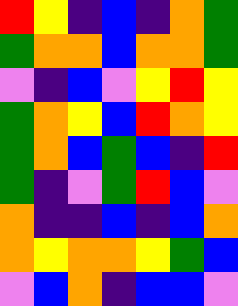[["red", "yellow", "indigo", "blue", "indigo", "orange", "green"], ["green", "orange", "orange", "blue", "orange", "orange", "green"], ["violet", "indigo", "blue", "violet", "yellow", "red", "yellow"], ["green", "orange", "yellow", "blue", "red", "orange", "yellow"], ["green", "orange", "blue", "green", "blue", "indigo", "red"], ["green", "indigo", "violet", "green", "red", "blue", "violet"], ["orange", "indigo", "indigo", "blue", "indigo", "blue", "orange"], ["orange", "yellow", "orange", "orange", "yellow", "green", "blue"], ["violet", "blue", "orange", "indigo", "blue", "blue", "violet"]]